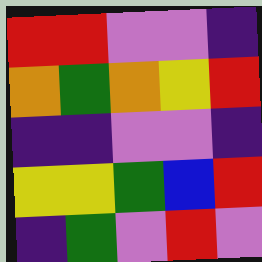[["red", "red", "violet", "violet", "indigo"], ["orange", "green", "orange", "yellow", "red"], ["indigo", "indigo", "violet", "violet", "indigo"], ["yellow", "yellow", "green", "blue", "red"], ["indigo", "green", "violet", "red", "violet"]]